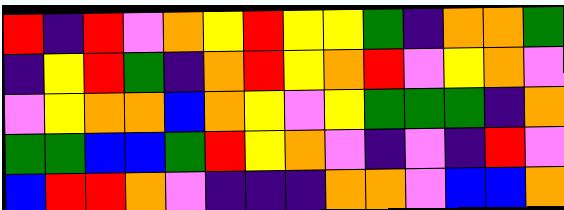[["red", "indigo", "red", "violet", "orange", "yellow", "red", "yellow", "yellow", "green", "indigo", "orange", "orange", "green"], ["indigo", "yellow", "red", "green", "indigo", "orange", "red", "yellow", "orange", "red", "violet", "yellow", "orange", "violet"], ["violet", "yellow", "orange", "orange", "blue", "orange", "yellow", "violet", "yellow", "green", "green", "green", "indigo", "orange"], ["green", "green", "blue", "blue", "green", "red", "yellow", "orange", "violet", "indigo", "violet", "indigo", "red", "violet"], ["blue", "red", "red", "orange", "violet", "indigo", "indigo", "indigo", "orange", "orange", "violet", "blue", "blue", "orange"]]